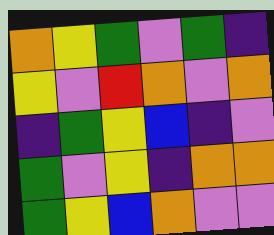[["orange", "yellow", "green", "violet", "green", "indigo"], ["yellow", "violet", "red", "orange", "violet", "orange"], ["indigo", "green", "yellow", "blue", "indigo", "violet"], ["green", "violet", "yellow", "indigo", "orange", "orange"], ["green", "yellow", "blue", "orange", "violet", "violet"]]